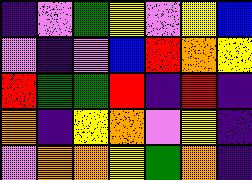[["indigo", "violet", "green", "yellow", "violet", "yellow", "blue"], ["violet", "indigo", "violet", "blue", "red", "orange", "yellow"], ["red", "green", "green", "red", "indigo", "red", "indigo"], ["orange", "indigo", "yellow", "orange", "violet", "yellow", "indigo"], ["violet", "orange", "orange", "yellow", "green", "orange", "indigo"]]